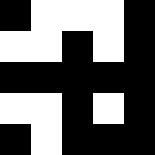[["black", "white", "white", "white", "black"], ["white", "white", "black", "white", "black"], ["black", "black", "black", "black", "black"], ["white", "white", "black", "white", "black"], ["black", "white", "black", "black", "black"]]